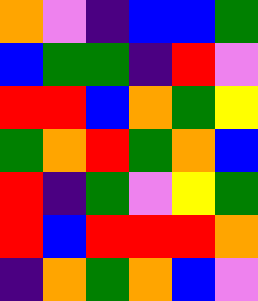[["orange", "violet", "indigo", "blue", "blue", "green"], ["blue", "green", "green", "indigo", "red", "violet"], ["red", "red", "blue", "orange", "green", "yellow"], ["green", "orange", "red", "green", "orange", "blue"], ["red", "indigo", "green", "violet", "yellow", "green"], ["red", "blue", "red", "red", "red", "orange"], ["indigo", "orange", "green", "orange", "blue", "violet"]]